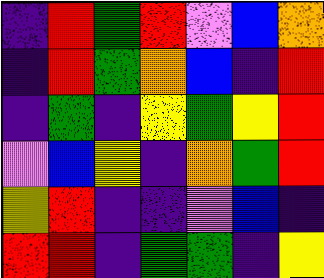[["indigo", "red", "green", "red", "violet", "blue", "orange"], ["indigo", "red", "green", "orange", "blue", "indigo", "red"], ["indigo", "green", "indigo", "yellow", "green", "yellow", "red"], ["violet", "blue", "yellow", "indigo", "orange", "green", "red"], ["yellow", "red", "indigo", "indigo", "violet", "blue", "indigo"], ["red", "red", "indigo", "green", "green", "indigo", "yellow"]]